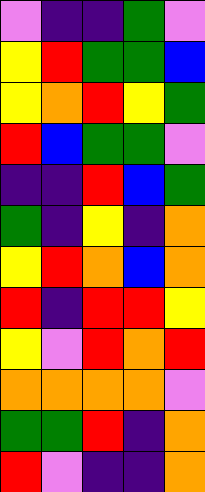[["violet", "indigo", "indigo", "green", "violet"], ["yellow", "red", "green", "green", "blue"], ["yellow", "orange", "red", "yellow", "green"], ["red", "blue", "green", "green", "violet"], ["indigo", "indigo", "red", "blue", "green"], ["green", "indigo", "yellow", "indigo", "orange"], ["yellow", "red", "orange", "blue", "orange"], ["red", "indigo", "red", "red", "yellow"], ["yellow", "violet", "red", "orange", "red"], ["orange", "orange", "orange", "orange", "violet"], ["green", "green", "red", "indigo", "orange"], ["red", "violet", "indigo", "indigo", "orange"]]